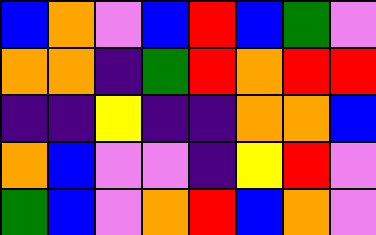[["blue", "orange", "violet", "blue", "red", "blue", "green", "violet"], ["orange", "orange", "indigo", "green", "red", "orange", "red", "red"], ["indigo", "indigo", "yellow", "indigo", "indigo", "orange", "orange", "blue"], ["orange", "blue", "violet", "violet", "indigo", "yellow", "red", "violet"], ["green", "blue", "violet", "orange", "red", "blue", "orange", "violet"]]